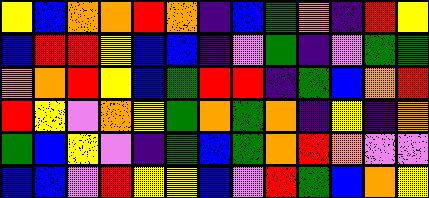[["yellow", "blue", "orange", "orange", "red", "orange", "indigo", "blue", "green", "orange", "indigo", "red", "yellow"], ["blue", "red", "red", "yellow", "blue", "blue", "indigo", "violet", "green", "indigo", "violet", "green", "green"], ["orange", "orange", "red", "yellow", "blue", "green", "red", "red", "indigo", "green", "blue", "orange", "red"], ["red", "yellow", "violet", "orange", "yellow", "green", "orange", "green", "orange", "indigo", "yellow", "indigo", "orange"], ["green", "blue", "yellow", "violet", "indigo", "green", "blue", "green", "orange", "red", "orange", "violet", "violet"], ["blue", "blue", "violet", "red", "yellow", "yellow", "blue", "violet", "red", "green", "blue", "orange", "yellow"]]